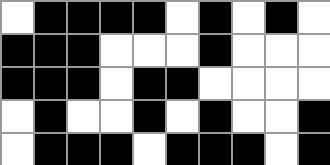[["white", "black", "black", "black", "black", "white", "black", "white", "black", "white"], ["black", "black", "black", "white", "white", "white", "black", "white", "white", "white"], ["black", "black", "black", "white", "black", "black", "white", "white", "white", "white"], ["white", "black", "white", "white", "black", "white", "black", "white", "white", "black"], ["white", "black", "black", "black", "white", "black", "black", "black", "white", "black"]]